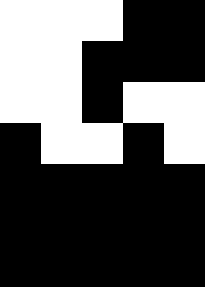[["white", "white", "white", "black", "black"], ["white", "white", "black", "black", "black"], ["white", "white", "black", "white", "white"], ["black", "white", "white", "black", "white"], ["black", "black", "black", "black", "black"], ["black", "black", "black", "black", "black"], ["black", "black", "black", "black", "black"]]